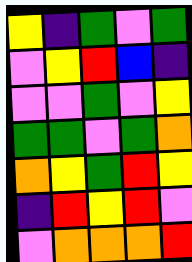[["yellow", "indigo", "green", "violet", "green"], ["violet", "yellow", "red", "blue", "indigo"], ["violet", "violet", "green", "violet", "yellow"], ["green", "green", "violet", "green", "orange"], ["orange", "yellow", "green", "red", "yellow"], ["indigo", "red", "yellow", "red", "violet"], ["violet", "orange", "orange", "orange", "red"]]